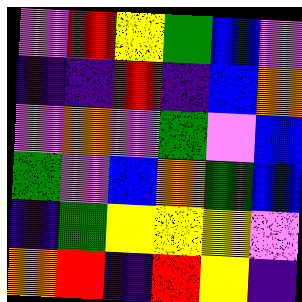[["violet", "red", "yellow", "green", "blue", "violet"], ["indigo", "indigo", "red", "indigo", "blue", "orange"], ["violet", "orange", "violet", "green", "violet", "blue"], ["green", "violet", "blue", "orange", "green", "blue"], ["indigo", "green", "yellow", "yellow", "yellow", "violet"], ["orange", "red", "indigo", "red", "yellow", "indigo"]]